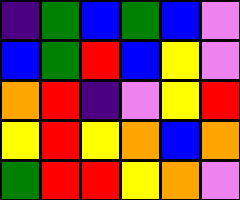[["indigo", "green", "blue", "green", "blue", "violet"], ["blue", "green", "red", "blue", "yellow", "violet"], ["orange", "red", "indigo", "violet", "yellow", "red"], ["yellow", "red", "yellow", "orange", "blue", "orange"], ["green", "red", "red", "yellow", "orange", "violet"]]